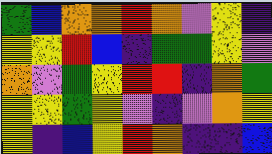[["green", "blue", "orange", "orange", "red", "orange", "violet", "yellow", "indigo"], ["yellow", "yellow", "red", "blue", "indigo", "green", "green", "yellow", "violet"], ["orange", "violet", "green", "yellow", "red", "red", "indigo", "orange", "green"], ["yellow", "yellow", "green", "yellow", "violet", "indigo", "violet", "orange", "yellow"], ["yellow", "indigo", "blue", "yellow", "red", "orange", "indigo", "indigo", "blue"]]